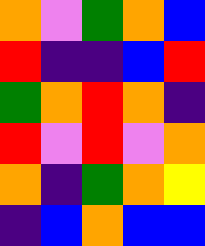[["orange", "violet", "green", "orange", "blue"], ["red", "indigo", "indigo", "blue", "red"], ["green", "orange", "red", "orange", "indigo"], ["red", "violet", "red", "violet", "orange"], ["orange", "indigo", "green", "orange", "yellow"], ["indigo", "blue", "orange", "blue", "blue"]]